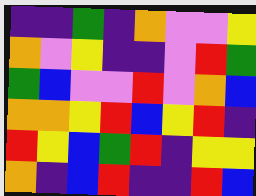[["indigo", "indigo", "green", "indigo", "orange", "violet", "violet", "yellow"], ["orange", "violet", "yellow", "indigo", "indigo", "violet", "red", "green"], ["green", "blue", "violet", "violet", "red", "violet", "orange", "blue"], ["orange", "orange", "yellow", "red", "blue", "yellow", "red", "indigo"], ["red", "yellow", "blue", "green", "red", "indigo", "yellow", "yellow"], ["orange", "indigo", "blue", "red", "indigo", "indigo", "red", "blue"]]